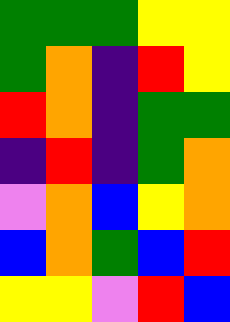[["green", "green", "green", "yellow", "yellow"], ["green", "orange", "indigo", "red", "yellow"], ["red", "orange", "indigo", "green", "green"], ["indigo", "red", "indigo", "green", "orange"], ["violet", "orange", "blue", "yellow", "orange"], ["blue", "orange", "green", "blue", "red"], ["yellow", "yellow", "violet", "red", "blue"]]